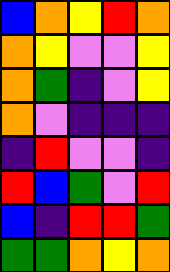[["blue", "orange", "yellow", "red", "orange"], ["orange", "yellow", "violet", "violet", "yellow"], ["orange", "green", "indigo", "violet", "yellow"], ["orange", "violet", "indigo", "indigo", "indigo"], ["indigo", "red", "violet", "violet", "indigo"], ["red", "blue", "green", "violet", "red"], ["blue", "indigo", "red", "red", "green"], ["green", "green", "orange", "yellow", "orange"]]